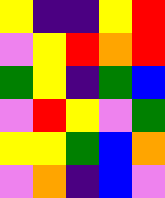[["yellow", "indigo", "indigo", "yellow", "red"], ["violet", "yellow", "red", "orange", "red"], ["green", "yellow", "indigo", "green", "blue"], ["violet", "red", "yellow", "violet", "green"], ["yellow", "yellow", "green", "blue", "orange"], ["violet", "orange", "indigo", "blue", "violet"]]